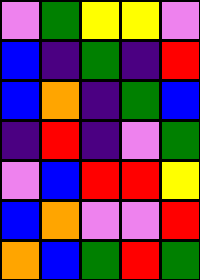[["violet", "green", "yellow", "yellow", "violet"], ["blue", "indigo", "green", "indigo", "red"], ["blue", "orange", "indigo", "green", "blue"], ["indigo", "red", "indigo", "violet", "green"], ["violet", "blue", "red", "red", "yellow"], ["blue", "orange", "violet", "violet", "red"], ["orange", "blue", "green", "red", "green"]]